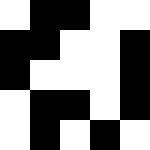[["white", "black", "black", "white", "white"], ["black", "black", "white", "white", "black"], ["black", "white", "white", "white", "black"], ["white", "black", "black", "white", "black"], ["white", "black", "white", "black", "white"]]